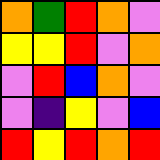[["orange", "green", "red", "orange", "violet"], ["yellow", "yellow", "red", "violet", "orange"], ["violet", "red", "blue", "orange", "violet"], ["violet", "indigo", "yellow", "violet", "blue"], ["red", "yellow", "red", "orange", "red"]]